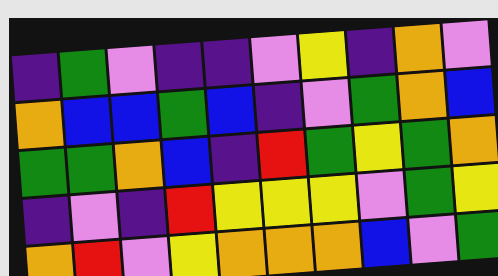[["indigo", "green", "violet", "indigo", "indigo", "violet", "yellow", "indigo", "orange", "violet"], ["orange", "blue", "blue", "green", "blue", "indigo", "violet", "green", "orange", "blue"], ["green", "green", "orange", "blue", "indigo", "red", "green", "yellow", "green", "orange"], ["indigo", "violet", "indigo", "red", "yellow", "yellow", "yellow", "violet", "green", "yellow"], ["orange", "red", "violet", "yellow", "orange", "orange", "orange", "blue", "violet", "green"]]